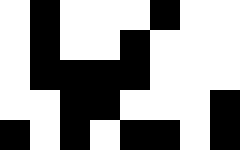[["white", "black", "white", "white", "white", "black", "white", "white"], ["white", "black", "white", "white", "black", "white", "white", "white"], ["white", "black", "black", "black", "black", "white", "white", "white"], ["white", "white", "black", "black", "white", "white", "white", "black"], ["black", "white", "black", "white", "black", "black", "white", "black"]]